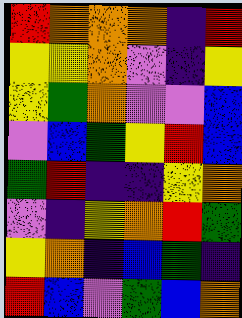[["red", "orange", "orange", "orange", "indigo", "red"], ["yellow", "yellow", "orange", "violet", "indigo", "yellow"], ["yellow", "green", "orange", "violet", "violet", "blue"], ["violet", "blue", "green", "yellow", "red", "blue"], ["green", "red", "indigo", "indigo", "yellow", "orange"], ["violet", "indigo", "yellow", "orange", "red", "green"], ["yellow", "orange", "indigo", "blue", "green", "indigo"], ["red", "blue", "violet", "green", "blue", "orange"]]